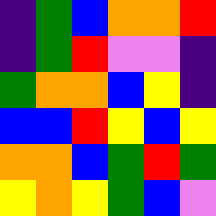[["indigo", "green", "blue", "orange", "orange", "red"], ["indigo", "green", "red", "violet", "violet", "indigo"], ["green", "orange", "orange", "blue", "yellow", "indigo"], ["blue", "blue", "red", "yellow", "blue", "yellow"], ["orange", "orange", "blue", "green", "red", "green"], ["yellow", "orange", "yellow", "green", "blue", "violet"]]